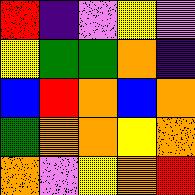[["red", "indigo", "violet", "yellow", "violet"], ["yellow", "green", "green", "orange", "indigo"], ["blue", "red", "orange", "blue", "orange"], ["green", "orange", "orange", "yellow", "orange"], ["orange", "violet", "yellow", "orange", "red"]]